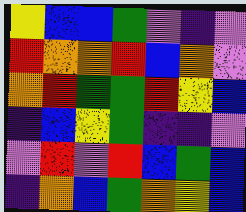[["yellow", "blue", "blue", "green", "violet", "indigo", "violet"], ["red", "orange", "orange", "red", "blue", "orange", "violet"], ["orange", "red", "green", "green", "red", "yellow", "blue"], ["indigo", "blue", "yellow", "green", "indigo", "indigo", "violet"], ["violet", "red", "violet", "red", "blue", "green", "blue"], ["indigo", "orange", "blue", "green", "orange", "yellow", "blue"]]